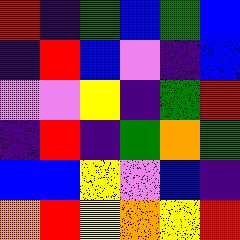[["red", "indigo", "green", "blue", "green", "blue"], ["indigo", "red", "blue", "violet", "indigo", "blue"], ["violet", "violet", "yellow", "indigo", "green", "red"], ["indigo", "red", "indigo", "green", "orange", "green"], ["blue", "blue", "yellow", "violet", "blue", "indigo"], ["orange", "red", "yellow", "orange", "yellow", "red"]]